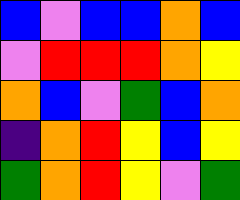[["blue", "violet", "blue", "blue", "orange", "blue"], ["violet", "red", "red", "red", "orange", "yellow"], ["orange", "blue", "violet", "green", "blue", "orange"], ["indigo", "orange", "red", "yellow", "blue", "yellow"], ["green", "orange", "red", "yellow", "violet", "green"]]